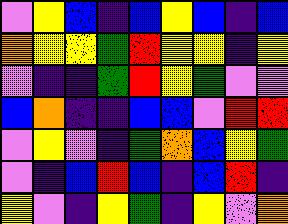[["violet", "yellow", "blue", "indigo", "blue", "yellow", "blue", "indigo", "blue"], ["orange", "yellow", "yellow", "green", "red", "yellow", "yellow", "indigo", "yellow"], ["violet", "indigo", "indigo", "green", "red", "yellow", "green", "violet", "violet"], ["blue", "orange", "indigo", "indigo", "blue", "blue", "violet", "red", "red"], ["violet", "yellow", "violet", "indigo", "green", "orange", "blue", "yellow", "green"], ["violet", "indigo", "blue", "red", "blue", "indigo", "blue", "red", "indigo"], ["yellow", "violet", "indigo", "yellow", "green", "indigo", "yellow", "violet", "orange"]]